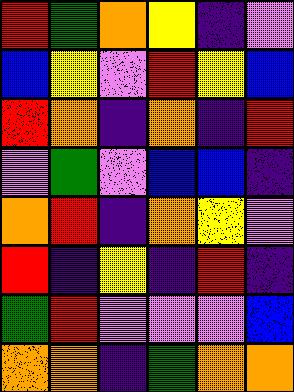[["red", "green", "orange", "yellow", "indigo", "violet"], ["blue", "yellow", "violet", "red", "yellow", "blue"], ["red", "orange", "indigo", "orange", "indigo", "red"], ["violet", "green", "violet", "blue", "blue", "indigo"], ["orange", "red", "indigo", "orange", "yellow", "violet"], ["red", "indigo", "yellow", "indigo", "red", "indigo"], ["green", "red", "violet", "violet", "violet", "blue"], ["orange", "orange", "indigo", "green", "orange", "orange"]]